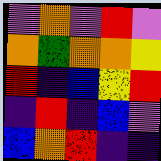[["violet", "orange", "violet", "red", "violet"], ["orange", "green", "orange", "orange", "yellow"], ["red", "indigo", "blue", "yellow", "red"], ["indigo", "red", "indigo", "blue", "violet"], ["blue", "orange", "red", "indigo", "indigo"]]